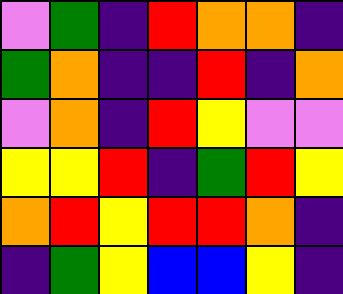[["violet", "green", "indigo", "red", "orange", "orange", "indigo"], ["green", "orange", "indigo", "indigo", "red", "indigo", "orange"], ["violet", "orange", "indigo", "red", "yellow", "violet", "violet"], ["yellow", "yellow", "red", "indigo", "green", "red", "yellow"], ["orange", "red", "yellow", "red", "red", "orange", "indigo"], ["indigo", "green", "yellow", "blue", "blue", "yellow", "indigo"]]